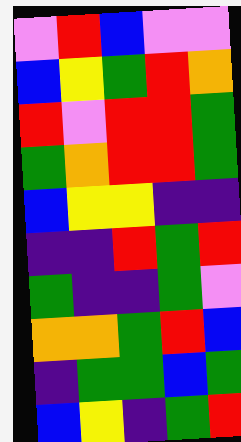[["violet", "red", "blue", "violet", "violet"], ["blue", "yellow", "green", "red", "orange"], ["red", "violet", "red", "red", "green"], ["green", "orange", "red", "red", "green"], ["blue", "yellow", "yellow", "indigo", "indigo"], ["indigo", "indigo", "red", "green", "red"], ["green", "indigo", "indigo", "green", "violet"], ["orange", "orange", "green", "red", "blue"], ["indigo", "green", "green", "blue", "green"], ["blue", "yellow", "indigo", "green", "red"]]